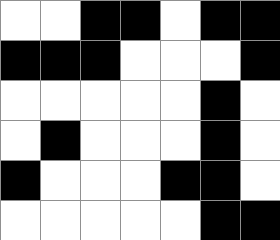[["white", "white", "black", "black", "white", "black", "black"], ["black", "black", "black", "white", "white", "white", "black"], ["white", "white", "white", "white", "white", "black", "white"], ["white", "black", "white", "white", "white", "black", "white"], ["black", "white", "white", "white", "black", "black", "white"], ["white", "white", "white", "white", "white", "black", "black"]]